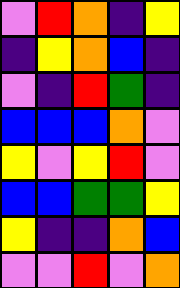[["violet", "red", "orange", "indigo", "yellow"], ["indigo", "yellow", "orange", "blue", "indigo"], ["violet", "indigo", "red", "green", "indigo"], ["blue", "blue", "blue", "orange", "violet"], ["yellow", "violet", "yellow", "red", "violet"], ["blue", "blue", "green", "green", "yellow"], ["yellow", "indigo", "indigo", "orange", "blue"], ["violet", "violet", "red", "violet", "orange"]]